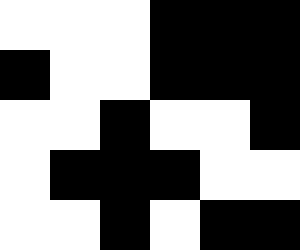[["white", "white", "white", "black", "black", "black"], ["black", "white", "white", "black", "black", "black"], ["white", "white", "black", "white", "white", "black"], ["white", "black", "black", "black", "white", "white"], ["white", "white", "black", "white", "black", "black"]]